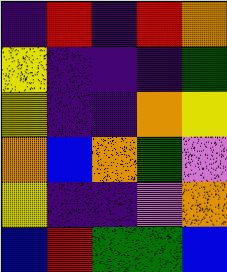[["indigo", "red", "indigo", "red", "orange"], ["yellow", "indigo", "indigo", "indigo", "green"], ["yellow", "indigo", "indigo", "orange", "yellow"], ["orange", "blue", "orange", "green", "violet"], ["yellow", "indigo", "indigo", "violet", "orange"], ["blue", "red", "green", "green", "blue"]]